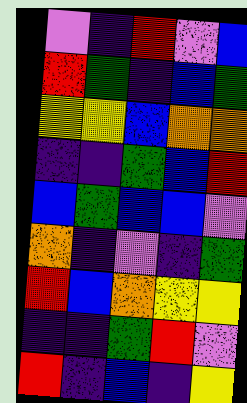[["violet", "indigo", "red", "violet", "blue"], ["red", "green", "indigo", "blue", "green"], ["yellow", "yellow", "blue", "orange", "orange"], ["indigo", "indigo", "green", "blue", "red"], ["blue", "green", "blue", "blue", "violet"], ["orange", "indigo", "violet", "indigo", "green"], ["red", "blue", "orange", "yellow", "yellow"], ["indigo", "indigo", "green", "red", "violet"], ["red", "indigo", "blue", "indigo", "yellow"]]